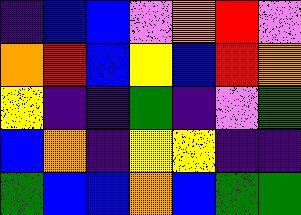[["indigo", "blue", "blue", "violet", "orange", "red", "violet"], ["orange", "red", "blue", "yellow", "blue", "red", "orange"], ["yellow", "indigo", "indigo", "green", "indigo", "violet", "green"], ["blue", "orange", "indigo", "yellow", "yellow", "indigo", "indigo"], ["green", "blue", "blue", "orange", "blue", "green", "green"]]